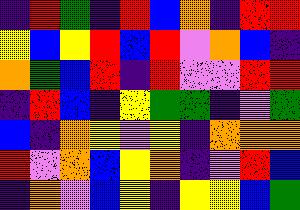[["indigo", "red", "green", "indigo", "red", "blue", "orange", "indigo", "red", "red"], ["yellow", "blue", "yellow", "red", "blue", "red", "violet", "orange", "blue", "indigo"], ["orange", "green", "blue", "red", "indigo", "red", "violet", "violet", "red", "red"], ["indigo", "red", "blue", "indigo", "yellow", "green", "green", "indigo", "violet", "green"], ["blue", "indigo", "orange", "yellow", "violet", "yellow", "indigo", "orange", "orange", "orange"], ["red", "violet", "orange", "blue", "yellow", "orange", "indigo", "violet", "red", "blue"], ["indigo", "orange", "violet", "blue", "yellow", "indigo", "yellow", "yellow", "blue", "green"]]